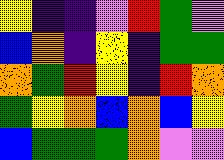[["yellow", "indigo", "indigo", "violet", "red", "green", "violet"], ["blue", "orange", "indigo", "yellow", "indigo", "green", "green"], ["orange", "green", "red", "yellow", "indigo", "red", "orange"], ["green", "yellow", "orange", "blue", "orange", "blue", "yellow"], ["blue", "green", "green", "green", "orange", "violet", "violet"]]